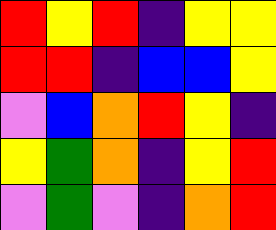[["red", "yellow", "red", "indigo", "yellow", "yellow"], ["red", "red", "indigo", "blue", "blue", "yellow"], ["violet", "blue", "orange", "red", "yellow", "indigo"], ["yellow", "green", "orange", "indigo", "yellow", "red"], ["violet", "green", "violet", "indigo", "orange", "red"]]